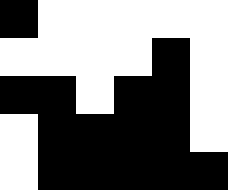[["black", "white", "white", "white", "white", "white"], ["white", "white", "white", "white", "black", "white"], ["black", "black", "white", "black", "black", "white"], ["white", "black", "black", "black", "black", "white"], ["white", "black", "black", "black", "black", "black"]]